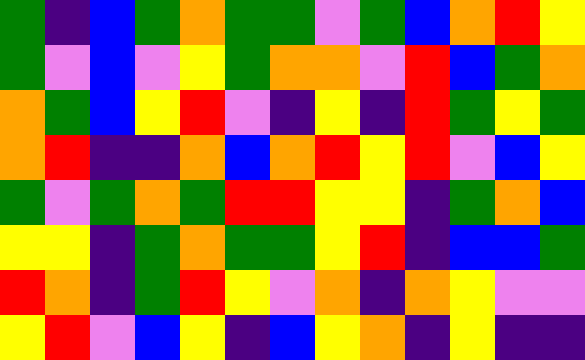[["green", "indigo", "blue", "green", "orange", "green", "green", "violet", "green", "blue", "orange", "red", "yellow"], ["green", "violet", "blue", "violet", "yellow", "green", "orange", "orange", "violet", "red", "blue", "green", "orange"], ["orange", "green", "blue", "yellow", "red", "violet", "indigo", "yellow", "indigo", "red", "green", "yellow", "green"], ["orange", "red", "indigo", "indigo", "orange", "blue", "orange", "red", "yellow", "red", "violet", "blue", "yellow"], ["green", "violet", "green", "orange", "green", "red", "red", "yellow", "yellow", "indigo", "green", "orange", "blue"], ["yellow", "yellow", "indigo", "green", "orange", "green", "green", "yellow", "red", "indigo", "blue", "blue", "green"], ["red", "orange", "indigo", "green", "red", "yellow", "violet", "orange", "indigo", "orange", "yellow", "violet", "violet"], ["yellow", "red", "violet", "blue", "yellow", "indigo", "blue", "yellow", "orange", "indigo", "yellow", "indigo", "indigo"]]